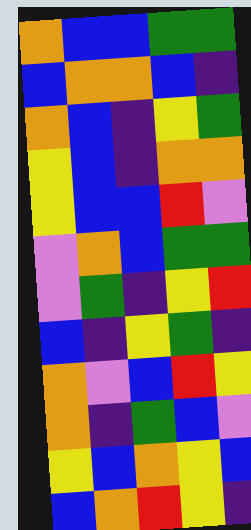[["orange", "blue", "blue", "green", "green"], ["blue", "orange", "orange", "blue", "indigo"], ["orange", "blue", "indigo", "yellow", "green"], ["yellow", "blue", "indigo", "orange", "orange"], ["yellow", "blue", "blue", "red", "violet"], ["violet", "orange", "blue", "green", "green"], ["violet", "green", "indigo", "yellow", "red"], ["blue", "indigo", "yellow", "green", "indigo"], ["orange", "violet", "blue", "red", "yellow"], ["orange", "indigo", "green", "blue", "violet"], ["yellow", "blue", "orange", "yellow", "blue"], ["blue", "orange", "red", "yellow", "indigo"]]